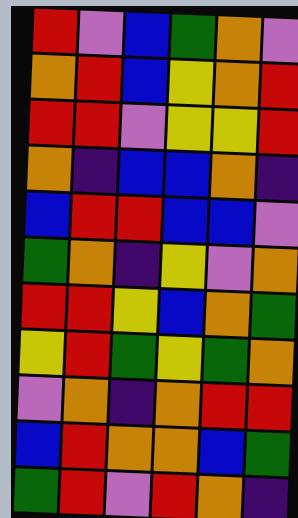[["red", "violet", "blue", "green", "orange", "violet"], ["orange", "red", "blue", "yellow", "orange", "red"], ["red", "red", "violet", "yellow", "yellow", "red"], ["orange", "indigo", "blue", "blue", "orange", "indigo"], ["blue", "red", "red", "blue", "blue", "violet"], ["green", "orange", "indigo", "yellow", "violet", "orange"], ["red", "red", "yellow", "blue", "orange", "green"], ["yellow", "red", "green", "yellow", "green", "orange"], ["violet", "orange", "indigo", "orange", "red", "red"], ["blue", "red", "orange", "orange", "blue", "green"], ["green", "red", "violet", "red", "orange", "indigo"]]